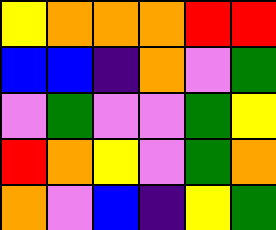[["yellow", "orange", "orange", "orange", "red", "red"], ["blue", "blue", "indigo", "orange", "violet", "green"], ["violet", "green", "violet", "violet", "green", "yellow"], ["red", "orange", "yellow", "violet", "green", "orange"], ["orange", "violet", "blue", "indigo", "yellow", "green"]]